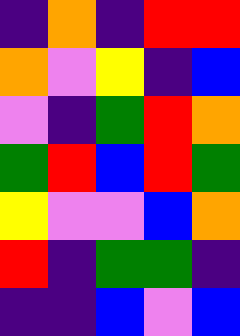[["indigo", "orange", "indigo", "red", "red"], ["orange", "violet", "yellow", "indigo", "blue"], ["violet", "indigo", "green", "red", "orange"], ["green", "red", "blue", "red", "green"], ["yellow", "violet", "violet", "blue", "orange"], ["red", "indigo", "green", "green", "indigo"], ["indigo", "indigo", "blue", "violet", "blue"]]